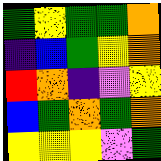[["green", "yellow", "green", "green", "orange"], ["indigo", "blue", "green", "yellow", "orange"], ["red", "orange", "indigo", "violet", "yellow"], ["blue", "green", "orange", "green", "orange"], ["yellow", "yellow", "yellow", "violet", "green"]]